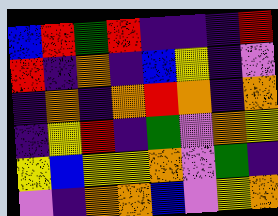[["blue", "red", "green", "red", "indigo", "indigo", "indigo", "red"], ["red", "indigo", "orange", "indigo", "blue", "yellow", "indigo", "violet"], ["indigo", "orange", "indigo", "orange", "red", "orange", "indigo", "orange"], ["indigo", "yellow", "red", "indigo", "green", "violet", "orange", "yellow"], ["yellow", "blue", "yellow", "yellow", "orange", "violet", "green", "indigo"], ["violet", "indigo", "orange", "orange", "blue", "violet", "yellow", "orange"]]